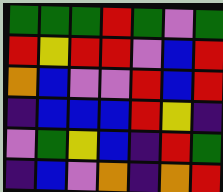[["green", "green", "green", "red", "green", "violet", "green"], ["red", "yellow", "red", "red", "violet", "blue", "red"], ["orange", "blue", "violet", "violet", "red", "blue", "red"], ["indigo", "blue", "blue", "blue", "red", "yellow", "indigo"], ["violet", "green", "yellow", "blue", "indigo", "red", "green"], ["indigo", "blue", "violet", "orange", "indigo", "orange", "red"]]